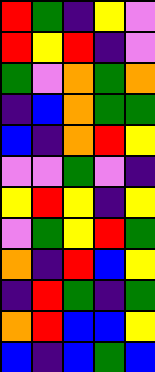[["red", "green", "indigo", "yellow", "violet"], ["red", "yellow", "red", "indigo", "violet"], ["green", "violet", "orange", "green", "orange"], ["indigo", "blue", "orange", "green", "green"], ["blue", "indigo", "orange", "red", "yellow"], ["violet", "violet", "green", "violet", "indigo"], ["yellow", "red", "yellow", "indigo", "yellow"], ["violet", "green", "yellow", "red", "green"], ["orange", "indigo", "red", "blue", "yellow"], ["indigo", "red", "green", "indigo", "green"], ["orange", "red", "blue", "blue", "yellow"], ["blue", "indigo", "blue", "green", "blue"]]